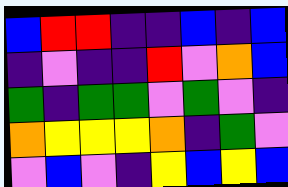[["blue", "red", "red", "indigo", "indigo", "blue", "indigo", "blue"], ["indigo", "violet", "indigo", "indigo", "red", "violet", "orange", "blue"], ["green", "indigo", "green", "green", "violet", "green", "violet", "indigo"], ["orange", "yellow", "yellow", "yellow", "orange", "indigo", "green", "violet"], ["violet", "blue", "violet", "indigo", "yellow", "blue", "yellow", "blue"]]